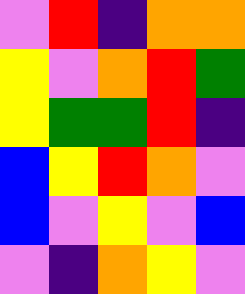[["violet", "red", "indigo", "orange", "orange"], ["yellow", "violet", "orange", "red", "green"], ["yellow", "green", "green", "red", "indigo"], ["blue", "yellow", "red", "orange", "violet"], ["blue", "violet", "yellow", "violet", "blue"], ["violet", "indigo", "orange", "yellow", "violet"]]